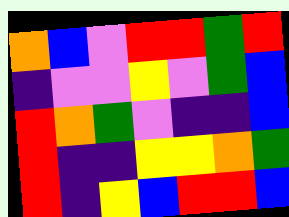[["orange", "blue", "violet", "red", "red", "green", "red"], ["indigo", "violet", "violet", "yellow", "violet", "green", "blue"], ["red", "orange", "green", "violet", "indigo", "indigo", "blue"], ["red", "indigo", "indigo", "yellow", "yellow", "orange", "green"], ["red", "indigo", "yellow", "blue", "red", "red", "blue"]]